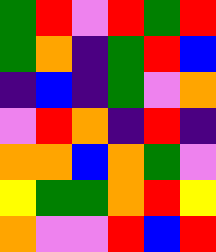[["green", "red", "violet", "red", "green", "red"], ["green", "orange", "indigo", "green", "red", "blue"], ["indigo", "blue", "indigo", "green", "violet", "orange"], ["violet", "red", "orange", "indigo", "red", "indigo"], ["orange", "orange", "blue", "orange", "green", "violet"], ["yellow", "green", "green", "orange", "red", "yellow"], ["orange", "violet", "violet", "red", "blue", "red"]]